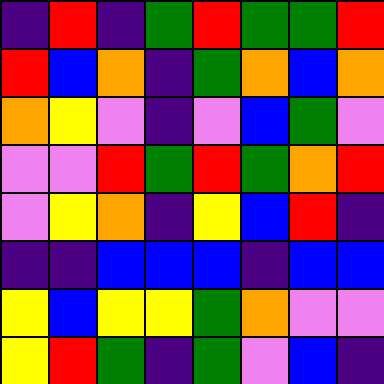[["indigo", "red", "indigo", "green", "red", "green", "green", "red"], ["red", "blue", "orange", "indigo", "green", "orange", "blue", "orange"], ["orange", "yellow", "violet", "indigo", "violet", "blue", "green", "violet"], ["violet", "violet", "red", "green", "red", "green", "orange", "red"], ["violet", "yellow", "orange", "indigo", "yellow", "blue", "red", "indigo"], ["indigo", "indigo", "blue", "blue", "blue", "indigo", "blue", "blue"], ["yellow", "blue", "yellow", "yellow", "green", "orange", "violet", "violet"], ["yellow", "red", "green", "indigo", "green", "violet", "blue", "indigo"]]